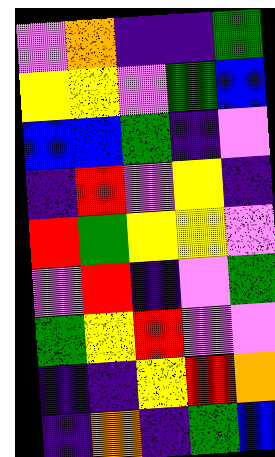[["violet", "orange", "indigo", "indigo", "green"], ["yellow", "yellow", "violet", "green", "blue"], ["blue", "blue", "green", "indigo", "violet"], ["indigo", "red", "violet", "yellow", "indigo"], ["red", "green", "yellow", "yellow", "violet"], ["violet", "red", "indigo", "violet", "green"], ["green", "yellow", "red", "violet", "violet"], ["indigo", "indigo", "yellow", "red", "orange"], ["indigo", "orange", "indigo", "green", "blue"]]